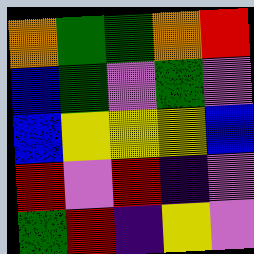[["orange", "green", "green", "orange", "red"], ["blue", "green", "violet", "green", "violet"], ["blue", "yellow", "yellow", "yellow", "blue"], ["red", "violet", "red", "indigo", "violet"], ["green", "red", "indigo", "yellow", "violet"]]